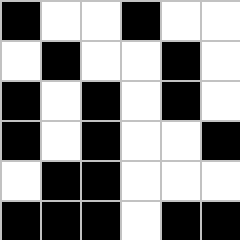[["black", "white", "white", "black", "white", "white"], ["white", "black", "white", "white", "black", "white"], ["black", "white", "black", "white", "black", "white"], ["black", "white", "black", "white", "white", "black"], ["white", "black", "black", "white", "white", "white"], ["black", "black", "black", "white", "black", "black"]]